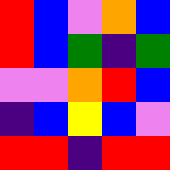[["red", "blue", "violet", "orange", "blue"], ["red", "blue", "green", "indigo", "green"], ["violet", "violet", "orange", "red", "blue"], ["indigo", "blue", "yellow", "blue", "violet"], ["red", "red", "indigo", "red", "red"]]